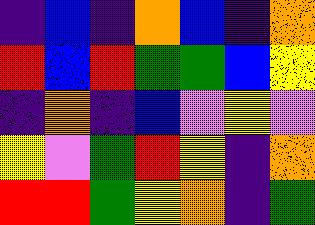[["indigo", "blue", "indigo", "orange", "blue", "indigo", "orange"], ["red", "blue", "red", "green", "green", "blue", "yellow"], ["indigo", "orange", "indigo", "blue", "violet", "yellow", "violet"], ["yellow", "violet", "green", "red", "yellow", "indigo", "orange"], ["red", "red", "green", "yellow", "orange", "indigo", "green"]]